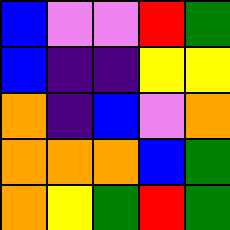[["blue", "violet", "violet", "red", "green"], ["blue", "indigo", "indigo", "yellow", "yellow"], ["orange", "indigo", "blue", "violet", "orange"], ["orange", "orange", "orange", "blue", "green"], ["orange", "yellow", "green", "red", "green"]]